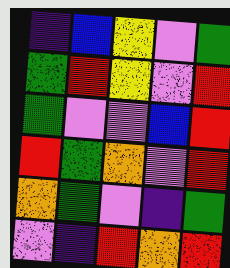[["indigo", "blue", "yellow", "violet", "green"], ["green", "red", "yellow", "violet", "red"], ["green", "violet", "violet", "blue", "red"], ["red", "green", "orange", "violet", "red"], ["orange", "green", "violet", "indigo", "green"], ["violet", "indigo", "red", "orange", "red"]]